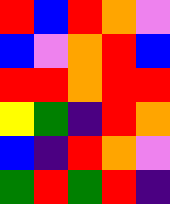[["red", "blue", "red", "orange", "violet"], ["blue", "violet", "orange", "red", "blue"], ["red", "red", "orange", "red", "red"], ["yellow", "green", "indigo", "red", "orange"], ["blue", "indigo", "red", "orange", "violet"], ["green", "red", "green", "red", "indigo"]]